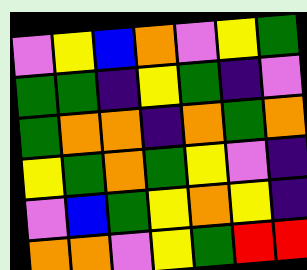[["violet", "yellow", "blue", "orange", "violet", "yellow", "green"], ["green", "green", "indigo", "yellow", "green", "indigo", "violet"], ["green", "orange", "orange", "indigo", "orange", "green", "orange"], ["yellow", "green", "orange", "green", "yellow", "violet", "indigo"], ["violet", "blue", "green", "yellow", "orange", "yellow", "indigo"], ["orange", "orange", "violet", "yellow", "green", "red", "red"]]